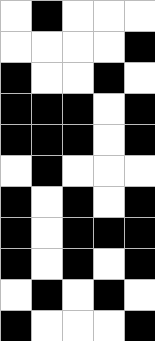[["white", "black", "white", "white", "white"], ["white", "white", "white", "white", "black"], ["black", "white", "white", "black", "white"], ["black", "black", "black", "white", "black"], ["black", "black", "black", "white", "black"], ["white", "black", "white", "white", "white"], ["black", "white", "black", "white", "black"], ["black", "white", "black", "black", "black"], ["black", "white", "black", "white", "black"], ["white", "black", "white", "black", "white"], ["black", "white", "white", "white", "black"]]